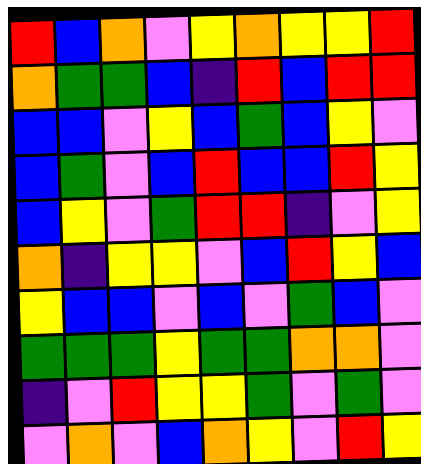[["red", "blue", "orange", "violet", "yellow", "orange", "yellow", "yellow", "red"], ["orange", "green", "green", "blue", "indigo", "red", "blue", "red", "red"], ["blue", "blue", "violet", "yellow", "blue", "green", "blue", "yellow", "violet"], ["blue", "green", "violet", "blue", "red", "blue", "blue", "red", "yellow"], ["blue", "yellow", "violet", "green", "red", "red", "indigo", "violet", "yellow"], ["orange", "indigo", "yellow", "yellow", "violet", "blue", "red", "yellow", "blue"], ["yellow", "blue", "blue", "violet", "blue", "violet", "green", "blue", "violet"], ["green", "green", "green", "yellow", "green", "green", "orange", "orange", "violet"], ["indigo", "violet", "red", "yellow", "yellow", "green", "violet", "green", "violet"], ["violet", "orange", "violet", "blue", "orange", "yellow", "violet", "red", "yellow"]]